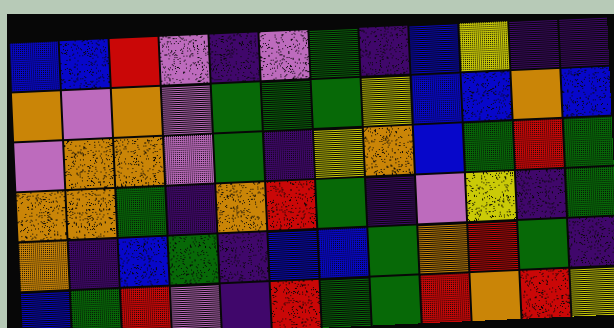[["blue", "blue", "red", "violet", "indigo", "violet", "green", "indigo", "blue", "yellow", "indigo", "indigo"], ["orange", "violet", "orange", "violet", "green", "green", "green", "yellow", "blue", "blue", "orange", "blue"], ["violet", "orange", "orange", "violet", "green", "indigo", "yellow", "orange", "blue", "green", "red", "green"], ["orange", "orange", "green", "indigo", "orange", "red", "green", "indigo", "violet", "yellow", "indigo", "green"], ["orange", "indigo", "blue", "green", "indigo", "blue", "blue", "green", "orange", "red", "green", "indigo"], ["blue", "green", "red", "violet", "indigo", "red", "green", "green", "red", "orange", "red", "yellow"]]